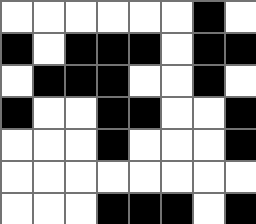[["white", "white", "white", "white", "white", "white", "black", "white"], ["black", "white", "black", "black", "black", "white", "black", "black"], ["white", "black", "black", "black", "white", "white", "black", "white"], ["black", "white", "white", "black", "black", "white", "white", "black"], ["white", "white", "white", "black", "white", "white", "white", "black"], ["white", "white", "white", "white", "white", "white", "white", "white"], ["white", "white", "white", "black", "black", "black", "white", "black"]]